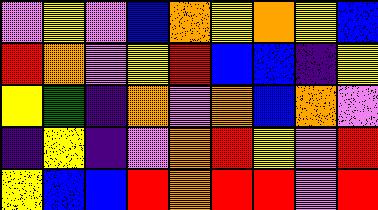[["violet", "yellow", "violet", "blue", "orange", "yellow", "orange", "yellow", "blue"], ["red", "orange", "violet", "yellow", "red", "blue", "blue", "indigo", "yellow"], ["yellow", "green", "indigo", "orange", "violet", "orange", "blue", "orange", "violet"], ["indigo", "yellow", "indigo", "violet", "orange", "red", "yellow", "violet", "red"], ["yellow", "blue", "blue", "red", "orange", "red", "red", "violet", "red"]]